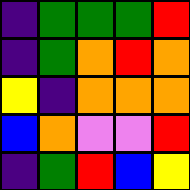[["indigo", "green", "green", "green", "red"], ["indigo", "green", "orange", "red", "orange"], ["yellow", "indigo", "orange", "orange", "orange"], ["blue", "orange", "violet", "violet", "red"], ["indigo", "green", "red", "blue", "yellow"]]